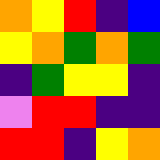[["orange", "yellow", "red", "indigo", "blue"], ["yellow", "orange", "green", "orange", "green"], ["indigo", "green", "yellow", "yellow", "indigo"], ["violet", "red", "red", "indigo", "indigo"], ["red", "red", "indigo", "yellow", "orange"]]